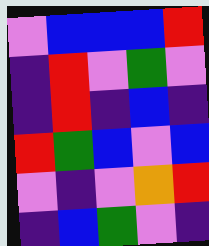[["violet", "blue", "blue", "blue", "red"], ["indigo", "red", "violet", "green", "violet"], ["indigo", "red", "indigo", "blue", "indigo"], ["red", "green", "blue", "violet", "blue"], ["violet", "indigo", "violet", "orange", "red"], ["indigo", "blue", "green", "violet", "indigo"]]